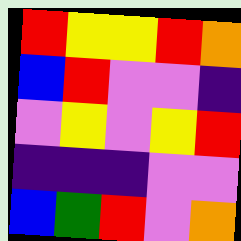[["red", "yellow", "yellow", "red", "orange"], ["blue", "red", "violet", "violet", "indigo"], ["violet", "yellow", "violet", "yellow", "red"], ["indigo", "indigo", "indigo", "violet", "violet"], ["blue", "green", "red", "violet", "orange"]]